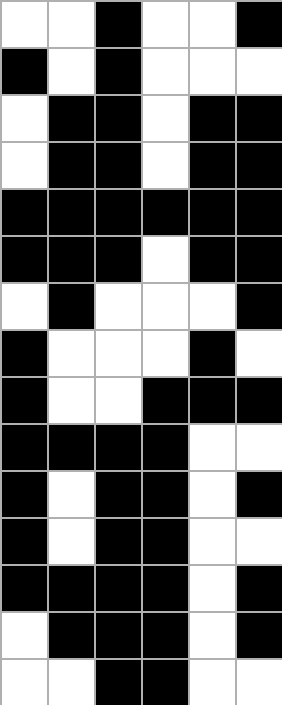[["white", "white", "black", "white", "white", "black"], ["black", "white", "black", "white", "white", "white"], ["white", "black", "black", "white", "black", "black"], ["white", "black", "black", "white", "black", "black"], ["black", "black", "black", "black", "black", "black"], ["black", "black", "black", "white", "black", "black"], ["white", "black", "white", "white", "white", "black"], ["black", "white", "white", "white", "black", "white"], ["black", "white", "white", "black", "black", "black"], ["black", "black", "black", "black", "white", "white"], ["black", "white", "black", "black", "white", "black"], ["black", "white", "black", "black", "white", "white"], ["black", "black", "black", "black", "white", "black"], ["white", "black", "black", "black", "white", "black"], ["white", "white", "black", "black", "white", "white"]]